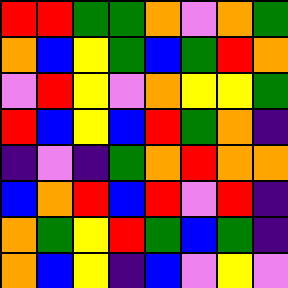[["red", "red", "green", "green", "orange", "violet", "orange", "green"], ["orange", "blue", "yellow", "green", "blue", "green", "red", "orange"], ["violet", "red", "yellow", "violet", "orange", "yellow", "yellow", "green"], ["red", "blue", "yellow", "blue", "red", "green", "orange", "indigo"], ["indigo", "violet", "indigo", "green", "orange", "red", "orange", "orange"], ["blue", "orange", "red", "blue", "red", "violet", "red", "indigo"], ["orange", "green", "yellow", "red", "green", "blue", "green", "indigo"], ["orange", "blue", "yellow", "indigo", "blue", "violet", "yellow", "violet"]]